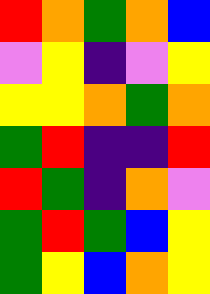[["red", "orange", "green", "orange", "blue"], ["violet", "yellow", "indigo", "violet", "yellow"], ["yellow", "yellow", "orange", "green", "orange"], ["green", "red", "indigo", "indigo", "red"], ["red", "green", "indigo", "orange", "violet"], ["green", "red", "green", "blue", "yellow"], ["green", "yellow", "blue", "orange", "yellow"]]